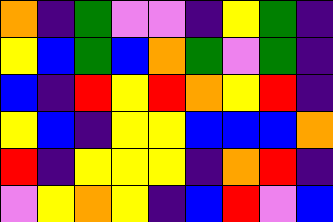[["orange", "indigo", "green", "violet", "violet", "indigo", "yellow", "green", "indigo"], ["yellow", "blue", "green", "blue", "orange", "green", "violet", "green", "indigo"], ["blue", "indigo", "red", "yellow", "red", "orange", "yellow", "red", "indigo"], ["yellow", "blue", "indigo", "yellow", "yellow", "blue", "blue", "blue", "orange"], ["red", "indigo", "yellow", "yellow", "yellow", "indigo", "orange", "red", "indigo"], ["violet", "yellow", "orange", "yellow", "indigo", "blue", "red", "violet", "blue"]]